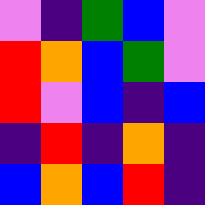[["violet", "indigo", "green", "blue", "violet"], ["red", "orange", "blue", "green", "violet"], ["red", "violet", "blue", "indigo", "blue"], ["indigo", "red", "indigo", "orange", "indigo"], ["blue", "orange", "blue", "red", "indigo"]]